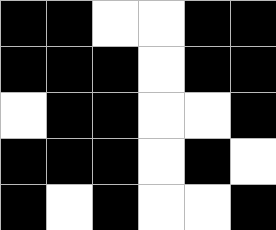[["black", "black", "white", "white", "black", "black"], ["black", "black", "black", "white", "black", "black"], ["white", "black", "black", "white", "white", "black"], ["black", "black", "black", "white", "black", "white"], ["black", "white", "black", "white", "white", "black"]]